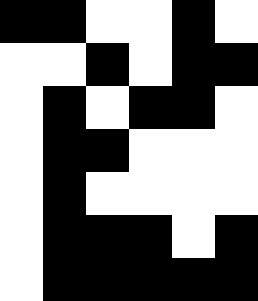[["black", "black", "white", "white", "black", "white"], ["white", "white", "black", "white", "black", "black"], ["white", "black", "white", "black", "black", "white"], ["white", "black", "black", "white", "white", "white"], ["white", "black", "white", "white", "white", "white"], ["white", "black", "black", "black", "white", "black"], ["white", "black", "black", "black", "black", "black"]]